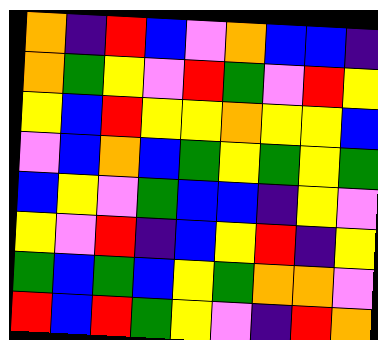[["orange", "indigo", "red", "blue", "violet", "orange", "blue", "blue", "indigo"], ["orange", "green", "yellow", "violet", "red", "green", "violet", "red", "yellow"], ["yellow", "blue", "red", "yellow", "yellow", "orange", "yellow", "yellow", "blue"], ["violet", "blue", "orange", "blue", "green", "yellow", "green", "yellow", "green"], ["blue", "yellow", "violet", "green", "blue", "blue", "indigo", "yellow", "violet"], ["yellow", "violet", "red", "indigo", "blue", "yellow", "red", "indigo", "yellow"], ["green", "blue", "green", "blue", "yellow", "green", "orange", "orange", "violet"], ["red", "blue", "red", "green", "yellow", "violet", "indigo", "red", "orange"]]